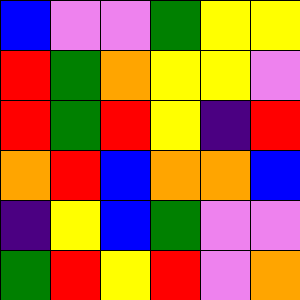[["blue", "violet", "violet", "green", "yellow", "yellow"], ["red", "green", "orange", "yellow", "yellow", "violet"], ["red", "green", "red", "yellow", "indigo", "red"], ["orange", "red", "blue", "orange", "orange", "blue"], ["indigo", "yellow", "blue", "green", "violet", "violet"], ["green", "red", "yellow", "red", "violet", "orange"]]